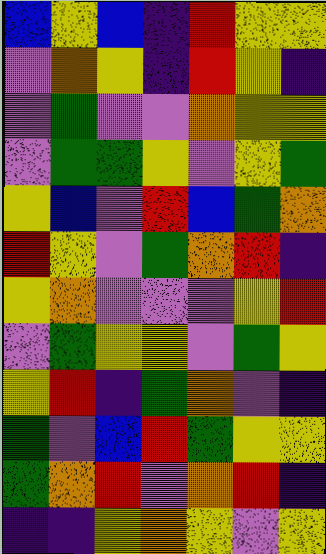[["blue", "yellow", "blue", "indigo", "red", "yellow", "yellow"], ["violet", "orange", "yellow", "indigo", "red", "yellow", "indigo"], ["violet", "green", "violet", "violet", "orange", "yellow", "yellow"], ["violet", "green", "green", "yellow", "violet", "yellow", "green"], ["yellow", "blue", "violet", "red", "blue", "green", "orange"], ["red", "yellow", "violet", "green", "orange", "red", "indigo"], ["yellow", "orange", "violet", "violet", "violet", "yellow", "red"], ["violet", "green", "yellow", "yellow", "violet", "green", "yellow"], ["yellow", "red", "indigo", "green", "orange", "violet", "indigo"], ["green", "violet", "blue", "red", "green", "yellow", "yellow"], ["green", "orange", "red", "violet", "orange", "red", "indigo"], ["indigo", "indigo", "yellow", "orange", "yellow", "violet", "yellow"]]